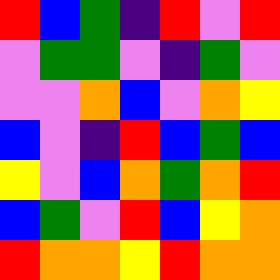[["red", "blue", "green", "indigo", "red", "violet", "red"], ["violet", "green", "green", "violet", "indigo", "green", "violet"], ["violet", "violet", "orange", "blue", "violet", "orange", "yellow"], ["blue", "violet", "indigo", "red", "blue", "green", "blue"], ["yellow", "violet", "blue", "orange", "green", "orange", "red"], ["blue", "green", "violet", "red", "blue", "yellow", "orange"], ["red", "orange", "orange", "yellow", "red", "orange", "orange"]]